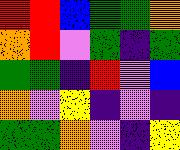[["red", "red", "blue", "green", "green", "orange"], ["orange", "red", "violet", "green", "indigo", "green"], ["green", "green", "indigo", "red", "violet", "blue"], ["orange", "violet", "yellow", "indigo", "violet", "indigo"], ["green", "green", "orange", "violet", "indigo", "yellow"]]